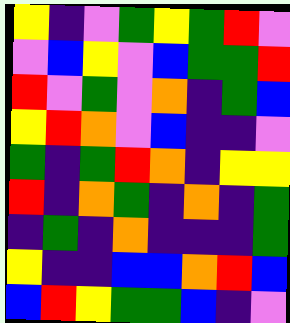[["yellow", "indigo", "violet", "green", "yellow", "green", "red", "violet"], ["violet", "blue", "yellow", "violet", "blue", "green", "green", "red"], ["red", "violet", "green", "violet", "orange", "indigo", "green", "blue"], ["yellow", "red", "orange", "violet", "blue", "indigo", "indigo", "violet"], ["green", "indigo", "green", "red", "orange", "indigo", "yellow", "yellow"], ["red", "indigo", "orange", "green", "indigo", "orange", "indigo", "green"], ["indigo", "green", "indigo", "orange", "indigo", "indigo", "indigo", "green"], ["yellow", "indigo", "indigo", "blue", "blue", "orange", "red", "blue"], ["blue", "red", "yellow", "green", "green", "blue", "indigo", "violet"]]